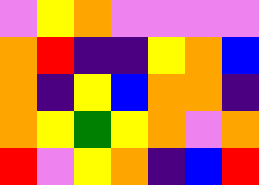[["violet", "yellow", "orange", "violet", "violet", "violet", "violet"], ["orange", "red", "indigo", "indigo", "yellow", "orange", "blue"], ["orange", "indigo", "yellow", "blue", "orange", "orange", "indigo"], ["orange", "yellow", "green", "yellow", "orange", "violet", "orange"], ["red", "violet", "yellow", "orange", "indigo", "blue", "red"]]